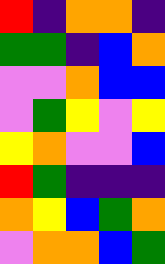[["red", "indigo", "orange", "orange", "indigo"], ["green", "green", "indigo", "blue", "orange"], ["violet", "violet", "orange", "blue", "blue"], ["violet", "green", "yellow", "violet", "yellow"], ["yellow", "orange", "violet", "violet", "blue"], ["red", "green", "indigo", "indigo", "indigo"], ["orange", "yellow", "blue", "green", "orange"], ["violet", "orange", "orange", "blue", "green"]]